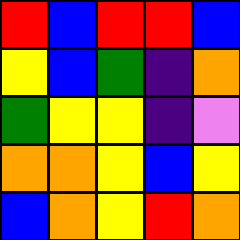[["red", "blue", "red", "red", "blue"], ["yellow", "blue", "green", "indigo", "orange"], ["green", "yellow", "yellow", "indigo", "violet"], ["orange", "orange", "yellow", "blue", "yellow"], ["blue", "orange", "yellow", "red", "orange"]]